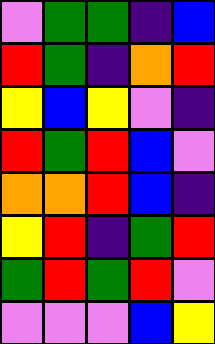[["violet", "green", "green", "indigo", "blue"], ["red", "green", "indigo", "orange", "red"], ["yellow", "blue", "yellow", "violet", "indigo"], ["red", "green", "red", "blue", "violet"], ["orange", "orange", "red", "blue", "indigo"], ["yellow", "red", "indigo", "green", "red"], ["green", "red", "green", "red", "violet"], ["violet", "violet", "violet", "blue", "yellow"]]